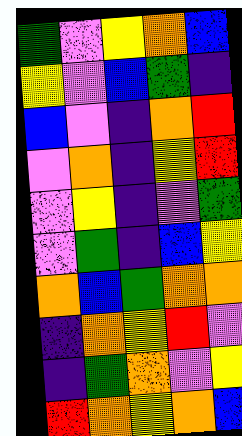[["green", "violet", "yellow", "orange", "blue"], ["yellow", "violet", "blue", "green", "indigo"], ["blue", "violet", "indigo", "orange", "red"], ["violet", "orange", "indigo", "yellow", "red"], ["violet", "yellow", "indigo", "violet", "green"], ["violet", "green", "indigo", "blue", "yellow"], ["orange", "blue", "green", "orange", "orange"], ["indigo", "orange", "yellow", "red", "violet"], ["indigo", "green", "orange", "violet", "yellow"], ["red", "orange", "yellow", "orange", "blue"]]